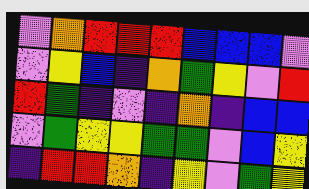[["violet", "orange", "red", "red", "red", "blue", "blue", "blue", "violet"], ["violet", "yellow", "blue", "indigo", "orange", "green", "yellow", "violet", "red"], ["red", "green", "indigo", "violet", "indigo", "orange", "indigo", "blue", "blue"], ["violet", "green", "yellow", "yellow", "green", "green", "violet", "blue", "yellow"], ["indigo", "red", "red", "orange", "indigo", "yellow", "violet", "green", "yellow"]]